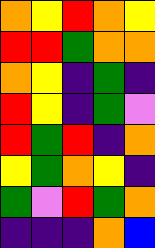[["orange", "yellow", "red", "orange", "yellow"], ["red", "red", "green", "orange", "orange"], ["orange", "yellow", "indigo", "green", "indigo"], ["red", "yellow", "indigo", "green", "violet"], ["red", "green", "red", "indigo", "orange"], ["yellow", "green", "orange", "yellow", "indigo"], ["green", "violet", "red", "green", "orange"], ["indigo", "indigo", "indigo", "orange", "blue"]]